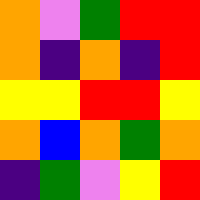[["orange", "violet", "green", "red", "red"], ["orange", "indigo", "orange", "indigo", "red"], ["yellow", "yellow", "red", "red", "yellow"], ["orange", "blue", "orange", "green", "orange"], ["indigo", "green", "violet", "yellow", "red"]]